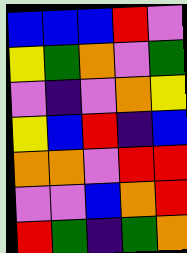[["blue", "blue", "blue", "red", "violet"], ["yellow", "green", "orange", "violet", "green"], ["violet", "indigo", "violet", "orange", "yellow"], ["yellow", "blue", "red", "indigo", "blue"], ["orange", "orange", "violet", "red", "red"], ["violet", "violet", "blue", "orange", "red"], ["red", "green", "indigo", "green", "orange"]]